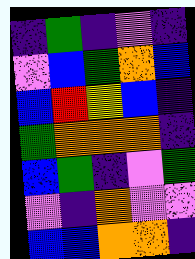[["indigo", "green", "indigo", "violet", "indigo"], ["violet", "blue", "green", "orange", "blue"], ["blue", "red", "yellow", "blue", "indigo"], ["green", "orange", "orange", "orange", "indigo"], ["blue", "green", "indigo", "violet", "green"], ["violet", "indigo", "orange", "violet", "violet"], ["blue", "blue", "orange", "orange", "indigo"]]